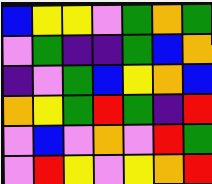[["blue", "yellow", "yellow", "violet", "green", "orange", "green"], ["violet", "green", "indigo", "indigo", "green", "blue", "orange"], ["indigo", "violet", "green", "blue", "yellow", "orange", "blue"], ["orange", "yellow", "green", "red", "green", "indigo", "red"], ["violet", "blue", "violet", "orange", "violet", "red", "green"], ["violet", "red", "yellow", "violet", "yellow", "orange", "red"]]